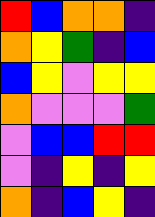[["red", "blue", "orange", "orange", "indigo"], ["orange", "yellow", "green", "indigo", "blue"], ["blue", "yellow", "violet", "yellow", "yellow"], ["orange", "violet", "violet", "violet", "green"], ["violet", "blue", "blue", "red", "red"], ["violet", "indigo", "yellow", "indigo", "yellow"], ["orange", "indigo", "blue", "yellow", "indigo"]]